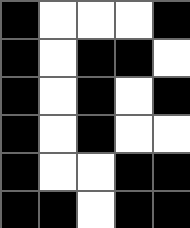[["black", "white", "white", "white", "black"], ["black", "white", "black", "black", "white"], ["black", "white", "black", "white", "black"], ["black", "white", "black", "white", "white"], ["black", "white", "white", "black", "black"], ["black", "black", "white", "black", "black"]]